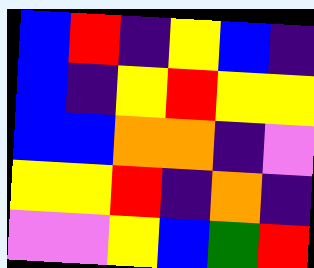[["blue", "red", "indigo", "yellow", "blue", "indigo"], ["blue", "indigo", "yellow", "red", "yellow", "yellow"], ["blue", "blue", "orange", "orange", "indigo", "violet"], ["yellow", "yellow", "red", "indigo", "orange", "indigo"], ["violet", "violet", "yellow", "blue", "green", "red"]]